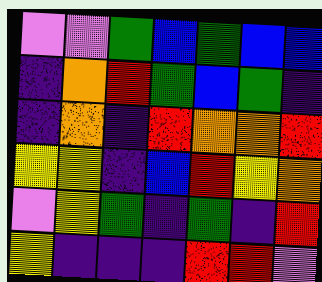[["violet", "violet", "green", "blue", "green", "blue", "blue"], ["indigo", "orange", "red", "green", "blue", "green", "indigo"], ["indigo", "orange", "indigo", "red", "orange", "orange", "red"], ["yellow", "yellow", "indigo", "blue", "red", "yellow", "orange"], ["violet", "yellow", "green", "indigo", "green", "indigo", "red"], ["yellow", "indigo", "indigo", "indigo", "red", "red", "violet"]]